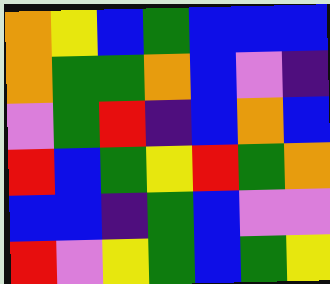[["orange", "yellow", "blue", "green", "blue", "blue", "blue"], ["orange", "green", "green", "orange", "blue", "violet", "indigo"], ["violet", "green", "red", "indigo", "blue", "orange", "blue"], ["red", "blue", "green", "yellow", "red", "green", "orange"], ["blue", "blue", "indigo", "green", "blue", "violet", "violet"], ["red", "violet", "yellow", "green", "blue", "green", "yellow"]]